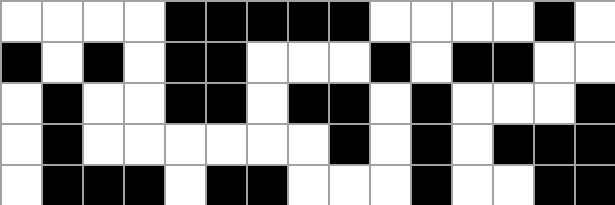[["white", "white", "white", "white", "black", "black", "black", "black", "black", "white", "white", "white", "white", "black", "white"], ["black", "white", "black", "white", "black", "black", "white", "white", "white", "black", "white", "black", "black", "white", "white"], ["white", "black", "white", "white", "black", "black", "white", "black", "black", "white", "black", "white", "white", "white", "black"], ["white", "black", "white", "white", "white", "white", "white", "white", "black", "white", "black", "white", "black", "black", "black"], ["white", "black", "black", "black", "white", "black", "black", "white", "white", "white", "black", "white", "white", "black", "black"]]